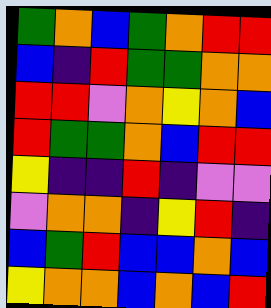[["green", "orange", "blue", "green", "orange", "red", "red"], ["blue", "indigo", "red", "green", "green", "orange", "orange"], ["red", "red", "violet", "orange", "yellow", "orange", "blue"], ["red", "green", "green", "orange", "blue", "red", "red"], ["yellow", "indigo", "indigo", "red", "indigo", "violet", "violet"], ["violet", "orange", "orange", "indigo", "yellow", "red", "indigo"], ["blue", "green", "red", "blue", "blue", "orange", "blue"], ["yellow", "orange", "orange", "blue", "orange", "blue", "red"]]